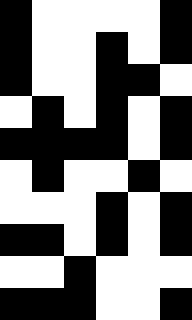[["black", "white", "white", "white", "white", "black"], ["black", "white", "white", "black", "white", "black"], ["black", "white", "white", "black", "black", "white"], ["white", "black", "white", "black", "white", "black"], ["black", "black", "black", "black", "white", "black"], ["white", "black", "white", "white", "black", "white"], ["white", "white", "white", "black", "white", "black"], ["black", "black", "white", "black", "white", "black"], ["white", "white", "black", "white", "white", "white"], ["black", "black", "black", "white", "white", "black"]]